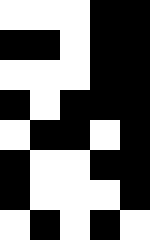[["white", "white", "white", "black", "black"], ["black", "black", "white", "black", "black"], ["white", "white", "white", "black", "black"], ["black", "white", "black", "black", "black"], ["white", "black", "black", "white", "black"], ["black", "white", "white", "black", "black"], ["black", "white", "white", "white", "black"], ["white", "black", "white", "black", "white"]]